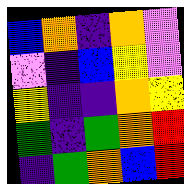[["blue", "orange", "indigo", "orange", "violet"], ["violet", "indigo", "blue", "yellow", "violet"], ["yellow", "indigo", "indigo", "orange", "yellow"], ["green", "indigo", "green", "orange", "red"], ["indigo", "green", "orange", "blue", "red"]]